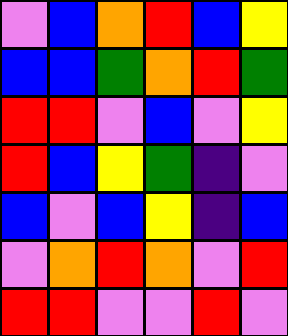[["violet", "blue", "orange", "red", "blue", "yellow"], ["blue", "blue", "green", "orange", "red", "green"], ["red", "red", "violet", "blue", "violet", "yellow"], ["red", "blue", "yellow", "green", "indigo", "violet"], ["blue", "violet", "blue", "yellow", "indigo", "blue"], ["violet", "orange", "red", "orange", "violet", "red"], ["red", "red", "violet", "violet", "red", "violet"]]